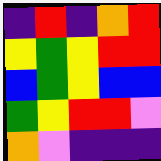[["indigo", "red", "indigo", "orange", "red"], ["yellow", "green", "yellow", "red", "red"], ["blue", "green", "yellow", "blue", "blue"], ["green", "yellow", "red", "red", "violet"], ["orange", "violet", "indigo", "indigo", "indigo"]]